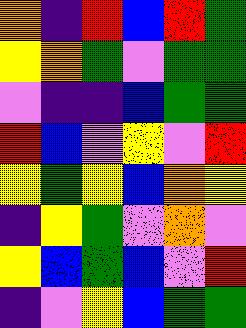[["orange", "indigo", "red", "blue", "red", "green"], ["yellow", "orange", "green", "violet", "green", "green"], ["violet", "indigo", "indigo", "blue", "green", "green"], ["red", "blue", "violet", "yellow", "violet", "red"], ["yellow", "green", "yellow", "blue", "orange", "yellow"], ["indigo", "yellow", "green", "violet", "orange", "violet"], ["yellow", "blue", "green", "blue", "violet", "red"], ["indigo", "violet", "yellow", "blue", "green", "green"]]